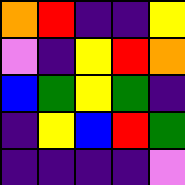[["orange", "red", "indigo", "indigo", "yellow"], ["violet", "indigo", "yellow", "red", "orange"], ["blue", "green", "yellow", "green", "indigo"], ["indigo", "yellow", "blue", "red", "green"], ["indigo", "indigo", "indigo", "indigo", "violet"]]